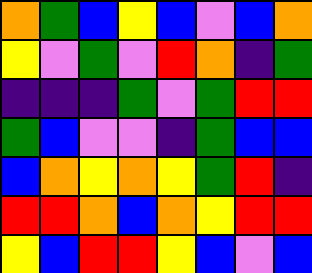[["orange", "green", "blue", "yellow", "blue", "violet", "blue", "orange"], ["yellow", "violet", "green", "violet", "red", "orange", "indigo", "green"], ["indigo", "indigo", "indigo", "green", "violet", "green", "red", "red"], ["green", "blue", "violet", "violet", "indigo", "green", "blue", "blue"], ["blue", "orange", "yellow", "orange", "yellow", "green", "red", "indigo"], ["red", "red", "orange", "blue", "orange", "yellow", "red", "red"], ["yellow", "blue", "red", "red", "yellow", "blue", "violet", "blue"]]